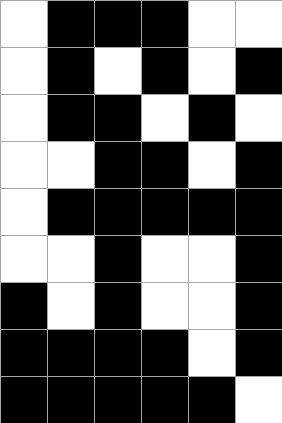[["white", "black", "black", "black", "white", "white"], ["white", "black", "white", "black", "white", "black"], ["white", "black", "black", "white", "black", "white"], ["white", "white", "black", "black", "white", "black"], ["white", "black", "black", "black", "black", "black"], ["white", "white", "black", "white", "white", "black"], ["black", "white", "black", "white", "white", "black"], ["black", "black", "black", "black", "white", "black"], ["black", "black", "black", "black", "black", "white"]]